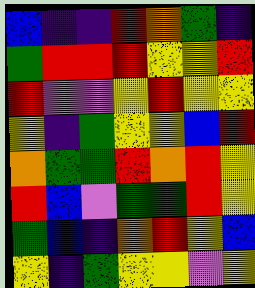[["blue", "indigo", "indigo", "red", "orange", "green", "indigo"], ["green", "red", "red", "red", "yellow", "yellow", "red"], ["red", "violet", "violet", "yellow", "red", "yellow", "yellow"], ["yellow", "indigo", "green", "yellow", "yellow", "blue", "red"], ["orange", "green", "green", "red", "orange", "red", "yellow"], ["red", "blue", "violet", "green", "green", "red", "yellow"], ["green", "blue", "indigo", "orange", "red", "yellow", "blue"], ["yellow", "indigo", "green", "yellow", "yellow", "violet", "yellow"]]